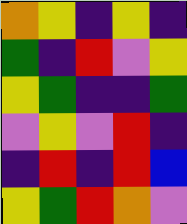[["orange", "yellow", "indigo", "yellow", "indigo"], ["green", "indigo", "red", "violet", "yellow"], ["yellow", "green", "indigo", "indigo", "green"], ["violet", "yellow", "violet", "red", "indigo"], ["indigo", "red", "indigo", "red", "blue"], ["yellow", "green", "red", "orange", "violet"]]